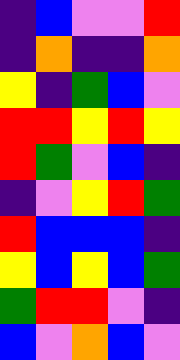[["indigo", "blue", "violet", "violet", "red"], ["indigo", "orange", "indigo", "indigo", "orange"], ["yellow", "indigo", "green", "blue", "violet"], ["red", "red", "yellow", "red", "yellow"], ["red", "green", "violet", "blue", "indigo"], ["indigo", "violet", "yellow", "red", "green"], ["red", "blue", "blue", "blue", "indigo"], ["yellow", "blue", "yellow", "blue", "green"], ["green", "red", "red", "violet", "indigo"], ["blue", "violet", "orange", "blue", "violet"]]